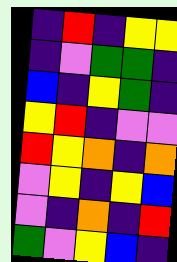[["indigo", "red", "indigo", "yellow", "yellow"], ["indigo", "violet", "green", "green", "indigo"], ["blue", "indigo", "yellow", "green", "indigo"], ["yellow", "red", "indigo", "violet", "violet"], ["red", "yellow", "orange", "indigo", "orange"], ["violet", "yellow", "indigo", "yellow", "blue"], ["violet", "indigo", "orange", "indigo", "red"], ["green", "violet", "yellow", "blue", "indigo"]]